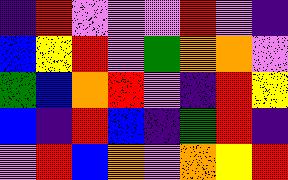[["indigo", "red", "violet", "violet", "violet", "red", "violet", "indigo"], ["blue", "yellow", "red", "violet", "green", "orange", "orange", "violet"], ["green", "blue", "orange", "red", "violet", "indigo", "red", "yellow"], ["blue", "indigo", "red", "blue", "indigo", "green", "red", "indigo"], ["violet", "red", "blue", "orange", "violet", "orange", "yellow", "red"]]